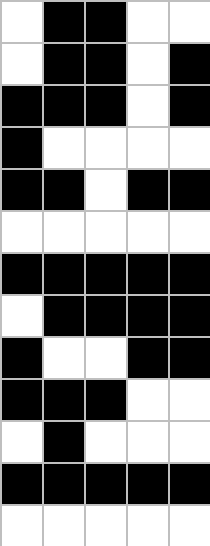[["white", "black", "black", "white", "white"], ["white", "black", "black", "white", "black"], ["black", "black", "black", "white", "black"], ["black", "white", "white", "white", "white"], ["black", "black", "white", "black", "black"], ["white", "white", "white", "white", "white"], ["black", "black", "black", "black", "black"], ["white", "black", "black", "black", "black"], ["black", "white", "white", "black", "black"], ["black", "black", "black", "white", "white"], ["white", "black", "white", "white", "white"], ["black", "black", "black", "black", "black"], ["white", "white", "white", "white", "white"]]